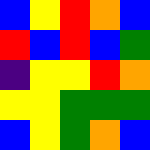[["blue", "yellow", "red", "orange", "blue"], ["red", "blue", "red", "blue", "green"], ["indigo", "yellow", "yellow", "red", "orange"], ["yellow", "yellow", "green", "green", "green"], ["blue", "yellow", "green", "orange", "blue"]]